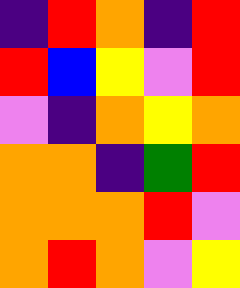[["indigo", "red", "orange", "indigo", "red"], ["red", "blue", "yellow", "violet", "red"], ["violet", "indigo", "orange", "yellow", "orange"], ["orange", "orange", "indigo", "green", "red"], ["orange", "orange", "orange", "red", "violet"], ["orange", "red", "orange", "violet", "yellow"]]